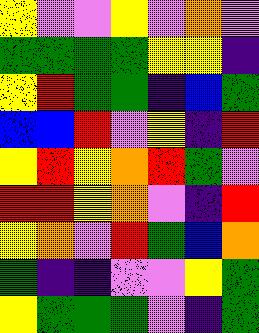[["yellow", "violet", "violet", "yellow", "violet", "orange", "violet"], ["green", "green", "green", "green", "yellow", "yellow", "indigo"], ["yellow", "red", "green", "green", "indigo", "blue", "green"], ["blue", "blue", "red", "violet", "yellow", "indigo", "red"], ["yellow", "red", "yellow", "orange", "red", "green", "violet"], ["red", "red", "yellow", "orange", "violet", "indigo", "red"], ["yellow", "orange", "violet", "red", "green", "blue", "orange"], ["green", "indigo", "indigo", "violet", "violet", "yellow", "green"], ["yellow", "green", "green", "green", "violet", "indigo", "green"]]